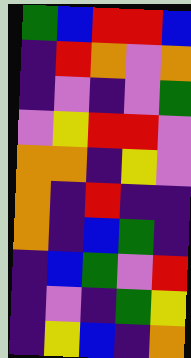[["green", "blue", "red", "red", "blue"], ["indigo", "red", "orange", "violet", "orange"], ["indigo", "violet", "indigo", "violet", "green"], ["violet", "yellow", "red", "red", "violet"], ["orange", "orange", "indigo", "yellow", "violet"], ["orange", "indigo", "red", "indigo", "indigo"], ["orange", "indigo", "blue", "green", "indigo"], ["indigo", "blue", "green", "violet", "red"], ["indigo", "violet", "indigo", "green", "yellow"], ["indigo", "yellow", "blue", "indigo", "orange"]]